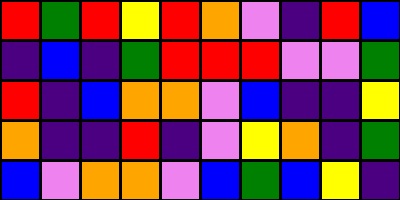[["red", "green", "red", "yellow", "red", "orange", "violet", "indigo", "red", "blue"], ["indigo", "blue", "indigo", "green", "red", "red", "red", "violet", "violet", "green"], ["red", "indigo", "blue", "orange", "orange", "violet", "blue", "indigo", "indigo", "yellow"], ["orange", "indigo", "indigo", "red", "indigo", "violet", "yellow", "orange", "indigo", "green"], ["blue", "violet", "orange", "orange", "violet", "blue", "green", "blue", "yellow", "indigo"]]